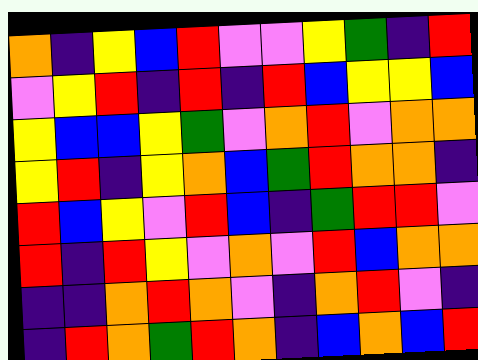[["orange", "indigo", "yellow", "blue", "red", "violet", "violet", "yellow", "green", "indigo", "red"], ["violet", "yellow", "red", "indigo", "red", "indigo", "red", "blue", "yellow", "yellow", "blue"], ["yellow", "blue", "blue", "yellow", "green", "violet", "orange", "red", "violet", "orange", "orange"], ["yellow", "red", "indigo", "yellow", "orange", "blue", "green", "red", "orange", "orange", "indigo"], ["red", "blue", "yellow", "violet", "red", "blue", "indigo", "green", "red", "red", "violet"], ["red", "indigo", "red", "yellow", "violet", "orange", "violet", "red", "blue", "orange", "orange"], ["indigo", "indigo", "orange", "red", "orange", "violet", "indigo", "orange", "red", "violet", "indigo"], ["indigo", "red", "orange", "green", "red", "orange", "indigo", "blue", "orange", "blue", "red"]]